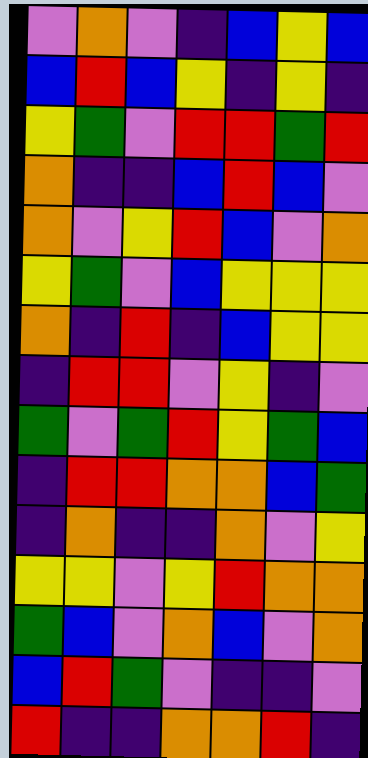[["violet", "orange", "violet", "indigo", "blue", "yellow", "blue"], ["blue", "red", "blue", "yellow", "indigo", "yellow", "indigo"], ["yellow", "green", "violet", "red", "red", "green", "red"], ["orange", "indigo", "indigo", "blue", "red", "blue", "violet"], ["orange", "violet", "yellow", "red", "blue", "violet", "orange"], ["yellow", "green", "violet", "blue", "yellow", "yellow", "yellow"], ["orange", "indigo", "red", "indigo", "blue", "yellow", "yellow"], ["indigo", "red", "red", "violet", "yellow", "indigo", "violet"], ["green", "violet", "green", "red", "yellow", "green", "blue"], ["indigo", "red", "red", "orange", "orange", "blue", "green"], ["indigo", "orange", "indigo", "indigo", "orange", "violet", "yellow"], ["yellow", "yellow", "violet", "yellow", "red", "orange", "orange"], ["green", "blue", "violet", "orange", "blue", "violet", "orange"], ["blue", "red", "green", "violet", "indigo", "indigo", "violet"], ["red", "indigo", "indigo", "orange", "orange", "red", "indigo"]]